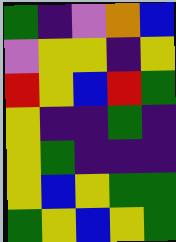[["green", "indigo", "violet", "orange", "blue"], ["violet", "yellow", "yellow", "indigo", "yellow"], ["red", "yellow", "blue", "red", "green"], ["yellow", "indigo", "indigo", "green", "indigo"], ["yellow", "green", "indigo", "indigo", "indigo"], ["yellow", "blue", "yellow", "green", "green"], ["green", "yellow", "blue", "yellow", "green"]]